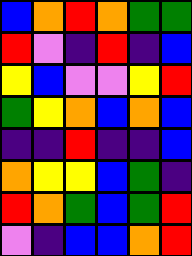[["blue", "orange", "red", "orange", "green", "green"], ["red", "violet", "indigo", "red", "indigo", "blue"], ["yellow", "blue", "violet", "violet", "yellow", "red"], ["green", "yellow", "orange", "blue", "orange", "blue"], ["indigo", "indigo", "red", "indigo", "indigo", "blue"], ["orange", "yellow", "yellow", "blue", "green", "indigo"], ["red", "orange", "green", "blue", "green", "red"], ["violet", "indigo", "blue", "blue", "orange", "red"]]